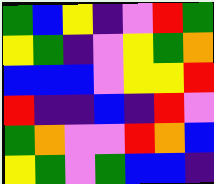[["green", "blue", "yellow", "indigo", "violet", "red", "green"], ["yellow", "green", "indigo", "violet", "yellow", "green", "orange"], ["blue", "blue", "blue", "violet", "yellow", "yellow", "red"], ["red", "indigo", "indigo", "blue", "indigo", "red", "violet"], ["green", "orange", "violet", "violet", "red", "orange", "blue"], ["yellow", "green", "violet", "green", "blue", "blue", "indigo"]]